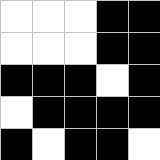[["white", "white", "white", "black", "black"], ["white", "white", "white", "black", "black"], ["black", "black", "black", "white", "black"], ["white", "black", "black", "black", "black"], ["black", "white", "black", "black", "white"]]